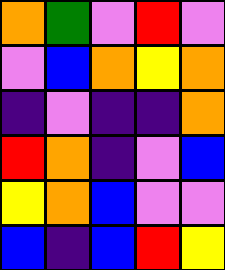[["orange", "green", "violet", "red", "violet"], ["violet", "blue", "orange", "yellow", "orange"], ["indigo", "violet", "indigo", "indigo", "orange"], ["red", "orange", "indigo", "violet", "blue"], ["yellow", "orange", "blue", "violet", "violet"], ["blue", "indigo", "blue", "red", "yellow"]]